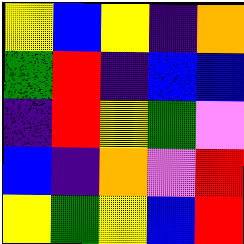[["yellow", "blue", "yellow", "indigo", "orange"], ["green", "red", "indigo", "blue", "blue"], ["indigo", "red", "yellow", "green", "violet"], ["blue", "indigo", "orange", "violet", "red"], ["yellow", "green", "yellow", "blue", "red"]]